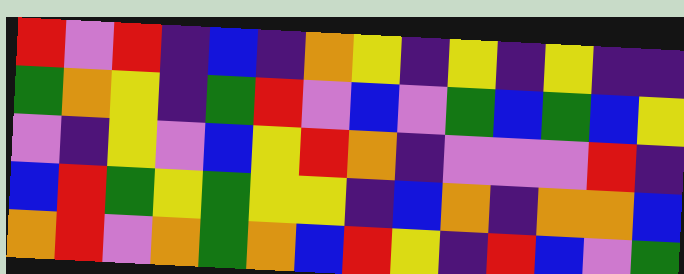[["red", "violet", "red", "indigo", "blue", "indigo", "orange", "yellow", "indigo", "yellow", "indigo", "yellow", "indigo", "indigo"], ["green", "orange", "yellow", "indigo", "green", "red", "violet", "blue", "violet", "green", "blue", "green", "blue", "yellow"], ["violet", "indigo", "yellow", "violet", "blue", "yellow", "red", "orange", "indigo", "violet", "violet", "violet", "red", "indigo"], ["blue", "red", "green", "yellow", "green", "yellow", "yellow", "indigo", "blue", "orange", "indigo", "orange", "orange", "blue"], ["orange", "red", "violet", "orange", "green", "orange", "blue", "red", "yellow", "indigo", "red", "blue", "violet", "green"]]